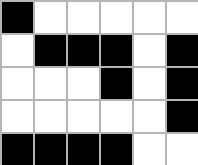[["black", "white", "white", "white", "white", "white"], ["white", "black", "black", "black", "white", "black"], ["white", "white", "white", "black", "white", "black"], ["white", "white", "white", "white", "white", "black"], ["black", "black", "black", "black", "white", "white"]]